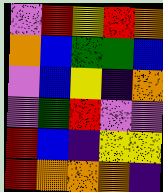[["violet", "red", "yellow", "red", "orange"], ["orange", "blue", "green", "green", "blue"], ["violet", "blue", "yellow", "indigo", "orange"], ["violet", "green", "red", "violet", "violet"], ["red", "blue", "indigo", "yellow", "yellow"], ["red", "orange", "orange", "orange", "indigo"]]